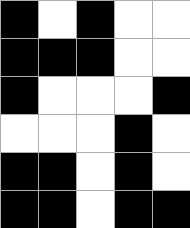[["black", "white", "black", "white", "white"], ["black", "black", "black", "white", "white"], ["black", "white", "white", "white", "black"], ["white", "white", "white", "black", "white"], ["black", "black", "white", "black", "white"], ["black", "black", "white", "black", "black"]]